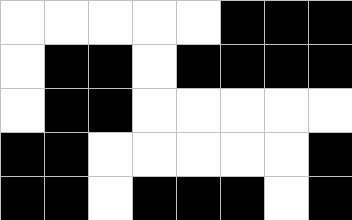[["white", "white", "white", "white", "white", "black", "black", "black"], ["white", "black", "black", "white", "black", "black", "black", "black"], ["white", "black", "black", "white", "white", "white", "white", "white"], ["black", "black", "white", "white", "white", "white", "white", "black"], ["black", "black", "white", "black", "black", "black", "white", "black"]]